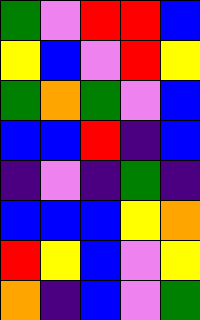[["green", "violet", "red", "red", "blue"], ["yellow", "blue", "violet", "red", "yellow"], ["green", "orange", "green", "violet", "blue"], ["blue", "blue", "red", "indigo", "blue"], ["indigo", "violet", "indigo", "green", "indigo"], ["blue", "blue", "blue", "yellow", "orange"], ["red", "yellow", "blue", "violet", "yellow"], ["orange", "indigo", "blue", "violet", "green"]]